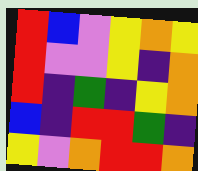[["red", "blue", "violet", "yellow", "orange", "yellow"], ["red", "violet", "violet", "yellow", "indigo", "orange"], ["red", "indigo", "green", "indigo", "yellow", "orange"], ["blue", "indigo", "red", "red", "green", "indigo"], ["yellow", "violet", "orange", "red", "red", "orange"]]